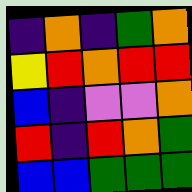[["indigo", "orange", "indigo", "green", "orange"], ["yellow", "red", "orange", "red", "red"], ["blue", "indigo", "violet", "violet", "orange"], ["red", "indigo", "red", "orange", "green"], ["blue", "blue", "green", "green", "green"]]